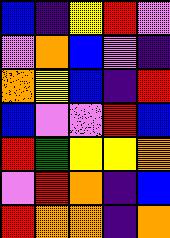[["blue", "indigo", "yellow", "red", "violet"], ["violet", "orange", "blue", "violet", "indigo"], ["orange", "yellow", "blue", "indigo", "red"], ["blue", "violet", "violet", "red", "blue"], ["red", "green", "yellow", "yellow", "orange"], ["violet", "red", "orange", "indigo", "blue"], ["red", "orange", "orange", "indigo", "orange"]]